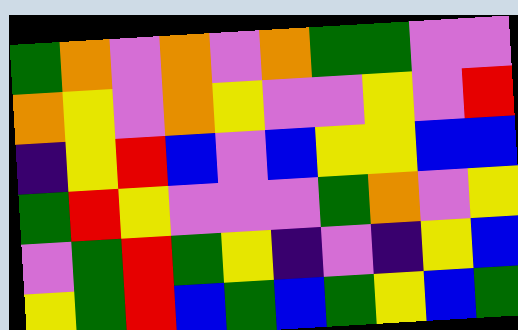[["green", "orange", "violet", "orange", "violet", "orange", "green", "green", "violet", "violet"], ["orange", "yellow", "violet", "orange", "yellow", "violet", "violet", "yellow", "violet", "red"], ["indigo", "yellow", "red", "blue", "violet", "blue", "yellow", "yellow", "blue", "blue"], ["green", "red", "yellow", "violet", "violet", "violet", "green", "orange", "violet", "yellow"], ["violet", "green", "red", "green", "yellow", "indigo", "violet", "indigo", "yellow", "blue"], ["yellow", "green", "red", "blue", "green", "blue", "green", "yellow", "blue", "green"]]